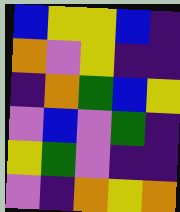[["blue", "yellow", "yellow", "blue", "indigo"], ["orange", "violet", "yellow", "indigo", "indigo"], ["indigo", "orange", "green", "blue", "yellow"], ["violet", "blue", "violet", "green", "indigo"], ["yellow", "green", "violet", "indigo", "indigo"], ["violet", "indigo", "orange", "yellow", "orange"]]